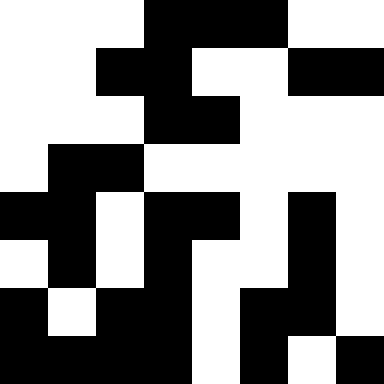[["white", "white", "white", "black", "black", "black", "white", "white"], ["white", "white", "black", "black", "white", "white", "black", "black"], ["white", "white", "white", "black", "black", "white", "white", "white"], ["white", "black", "black", "white", "white", "white", "white", "white"], ["black", "black", "white", "black", "black", "white", "black", "white"], ["white", "black", "white", "black", "white", "white", "black", "white"], ["black", "white", "black", "black", "white", "black", "black", "white"], ["black", "black", "black", "black", "white", "black", "white", "black"]]